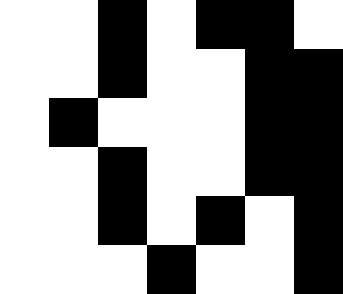[["white", "white", "black", "white", "black", "black", "white"], ["white", "white", "black", "white", "white", "black", "black"], ["white", "black", "white", "white", "white", "black", "black"], ["white", "white", "black", "white", "white", "black", "black"], ["white", "white", "black", "white", "black", "white", "black"], ["white", "white", "white", "black", "white", "white", "black"]]